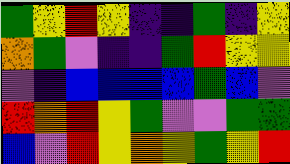[["green", "yellow", "red", "yellow", "indigo", "indigo", "green", "indigo", "yellow"], ["orange", "green", "violet", "indigo", "indigo", "green", "red", "yellow", "yellow"], ["violet", "indigo", "blue", "blue", "blue", "blue", "green", "blue", "violet"], ["red", "orange", "red", "yellow", "green", "violet", "violet", "green", "green"], ["blue", "violet", "red", "yellow", "orange", "yellow", "green", "yellow", "red"]]